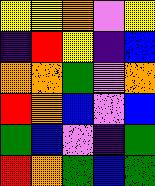[["yellow", "yellow", "orange", "violet", "yellow"], ["indigo", "red", "yellow", "indigo", "blue"], ["orange", "orange", "green", "violet", "orange"], ["red", "orange", "blue", "violet", "blue"], ["green", "blue", "violet", "indigo", "green"], ["red", "orange", "green", "blue", "green"]]